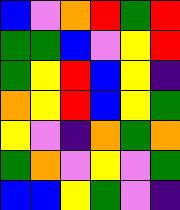[["blue", "violet", "orange", "red", "green", "red"], ["green", "green", "blue", "violet", "yellow", "red"], ["green", "yellow", "red", "blue", "yellow", "indigo"], ["orange", "yellow", "red", "blue", "yellow", "green"], ["yellow", "violet", "indigo", "orange", "green", "orange"], ["green", "orange", "violet", "yellow", "violet", "green"], ["blue", "blue", "yellow", "green", "violet", "indigo"]]